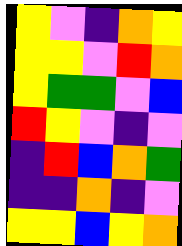[["yellow", "violet", "indigo", "orange", "yellow"], ["yellow", "yellow", "violet", "red", "orange"], ["yellow", "green", "green", "violet", "blue"], ["red", "yellow", "violet", "indigo", "violet"], ["indigo", "red", "blue", "orange", "green"], ["indigo", "indigo", "orange", "indigo", "violet"], ["yellow", "yellow", "blue", "yellow", "orange"]]